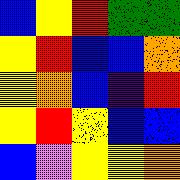[["blue", "yellow", "red", "green", "green"], ["yellow", "red", "blue", "blue", "orange"], ["yellow", "orange", "blue", "indigo", "red"], ["yellow", "red", "yellow", "blue", "blue"], ["blue", "violet", "yellow", "yellow", "orange"]]